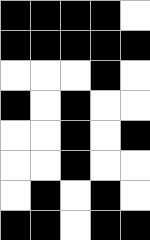[["black", "black", "black", "black", "white"], ["black", "black", "black", "black", "black"], ["white", "white", "white", "black", "white"], ["black", "white", "black", "white", "white"], ["white", "white", "black", "white", "black"], ["white", "white", "black", "white", "white"], ["white", "black", "white", "black", "white"], ["black", "black", "white", "black", "black"]]